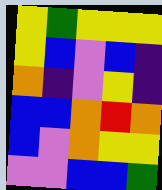[["yellow", "green", "yellow", "yellow", "yellow"], ["yellow", "blue", "violet", "blue", "indigo"], ["orange", "indigo", "violet", "yellow", "indigo"], ["blue", "blue", "orange", "red", "orange"], ["blue", "violet", "orange", "yellow", "yellow"], ["violet", "violet", "blue", "blue", "green"]]